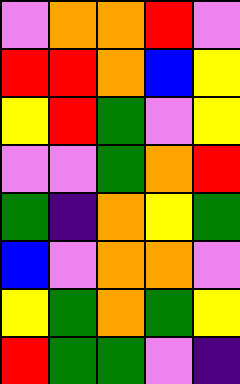[["violet", "orange", "orange", "red", "violet"], ["red", "red", "orange", "blue", "yellow"], ["yellow", "red", "green", "violet", "yellow"], ["violet", "violet", "green", "orange", "red"], ["green", "indigo", "orange", "yellow", "green"], ["blue", "violet", "orange", "orange", "violet"], ["yellow", "green", "orange", "green", "yellow"], ["red", "green", "green", "violet", "indigo"]]